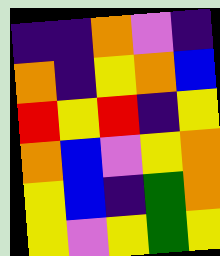[["indigo", "indigo", "orange", "violet", "indigo"], ["orange", "indigo", "yellow", "orange", "blue"], ["red", "yellow", "red", "indigo", "yellow"], ["orange", "blue", "violet", "yellow", "orange"], ["yellow", "blue", "indigo", "green", "orange"], ["yellow", "violet", "yellow", "green", "yellow"]]